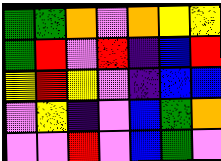[["green", "green", "orange", "violet", "orange", "yellow", "yellow"], ["green", "red", "violet", "red", "indigo", "blue", "red"], ["yellow", "red", "yellow", "violet", "indigo", "blue", "blue"], ["violet", "yellow", "indigo", "violet", "blue", "green", "orange"], ["violet", "violet", "red", "violet", "blue", "green", "violet"]]